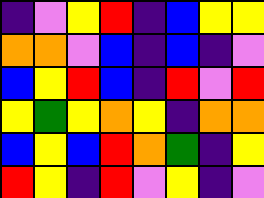[["indigo", "violet", "yellow", "red", "indigo", "blue", "yellow", "yellow"], ["orange", "orange", "violet", "blue", "indigo", "blue", "indigo", "violet"], ["blue", "yellow", "red", "blue", "indigo", "red", "violet", "red"], ["yellow", "green", "yellow", "orange", "yellow", "indigo", "orange", "orange"], ["blue", "yellow", "blue", "red", "orange", "green", "indigo", "yellow"], ["red", "yellow", "indigo", "red", "violet", "yellow", "indigo", "violet"]]